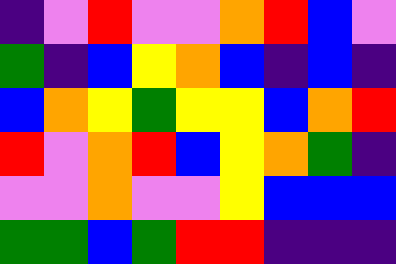[["indigo", "violet", "red", "violet", "violet", "orange", "red", "blue", "violet"], ["green", "indigo", "blue", "yellow", "orange", "blue", "indigo", "blue", "indigo"], ["blue", "orange", "yellow", "green", "yellow", "yellow", "blue", "orange", "red"], ["red", "violet", "orange", "red", "blue", "yellow", "orange", "green", "indigo"], ["violet", "violet", "orange", "violet", "violet", "yellow", "blue", "blue", "blue"], ["green", "green", "blue", "green", "red", "red", "indigo", "indigo", "indigo"]]